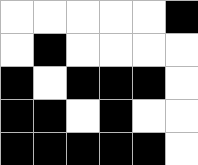[["white", "white", "white", "white", "white", "black"], ["white", "black", "white", "white", "white", "white"], ["black", "white", "black", "black", "black", "white"], ["black", "black", "white", "black", "white", "white"], ["black", "black", "black", "black", "black", "white"]]